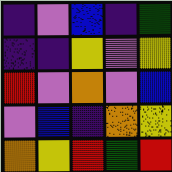[["indigo", "violet", "blue", "indigo", "green"], ["indigo", "indigo", "yellow", "violet", "yellow"], ["red", "violet", "orange", "violet", "blue"], ["violet", "blue", "indigo", "orange", "yellow"], ["orange", "yellow", "red", "green", "red"]]